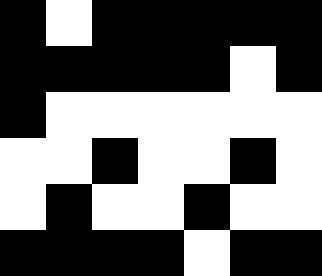[["black", "white", "black", "black", "black", "black", "black"], ["black", "black", "black", "black", "black", "white", "black"], ["black", "white", "white", "white", "white", "white", "white"], ["white", "white", "black", "white", "white", "black", "white"], ["white", "black", "white", "white", "black", "white", "white"], ["black", "black", "black", "black", "white", "black", "black"]]